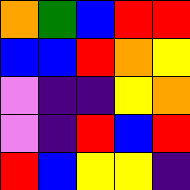[["orange", "green", "blue", "red", "red"], ["blue", "blue", "red", "orange", "yellow"], ["violet", "indigo", "indigo", "yellow", "orange"], ["violet", "indigo", "red", "blue", "red"], ["red", "blue", "yellow", "yellow", "indigo"]]